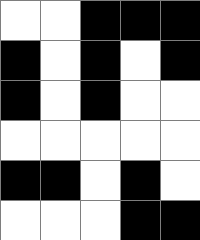[["white", "white", "black", "black", "black"], ["black", "white", "black", "white", "black"], ["black", "white", "black", "white", "white"], ["white", "white", "white", "white", "white"], ["black", "black", "white", "black", "white"], ["white", "white", "white", "black", "black"]]